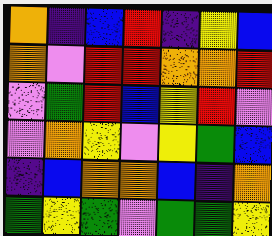[["orange", "indigo", "blue", "red", "indigo", "yellow", "blue"], ["orange", "violet", "red", "red", "orange", "orange", "red"], ["violet", "green", "red", "blue", "yellow", "red", "violet"], ["violet", "orange", "yellow", "violet", "yellow", "green", "blue"], ["indigo", "blue", "orange", "orange", "blue", "indigo", "orange"], ["green", "yellow", "green", "violet", "green", "green", "yellow"]]